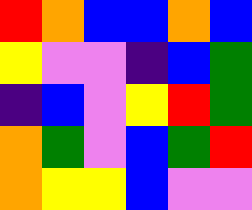[["red", "orange", "blue", "blue", "orange", "blue"], ["yellow", "violet", "violet", "indigo", "blue", "green"], ["indigo", "blue", "violet", "yellow", "red", "green"], ["orange", "green", "violet", "blue", "green", "red"], ["orange", "yellow", "yellow", "blue", "violet", "violet"]]